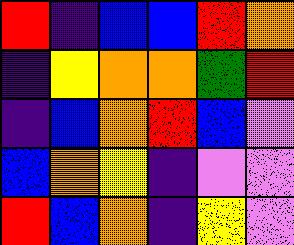[["red", "indigo", "blue", "blue", "red", "orange"], ["indigo", "yellow", "orange", "orange", "green", "red"], ["indigo", "blue", "orange", "red", "blue", "violet"], ["blue", "orange", "yellow", "indigo", "violet", "violet"], ["red", "blue", "orange", "indigo", "yellow", "violet"]]